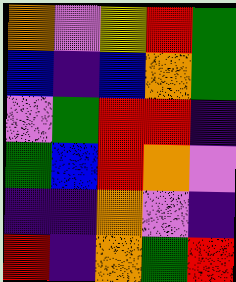[["orange", "violet", "yellow", "red", "green"], ["blue", "indigo", "blue", "orange", "green"], ["violet", "green", "red", "red", "indigo"], ["green", "blue", "red", "orange", "violet"], ["indigo", "indigo", "orange", "violet", "indigo"], ["red", "indigo", "orange", "green", "red"]]